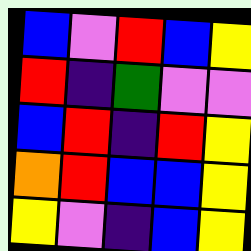[["blue", "violet", "red", "blue", "yellow"], ["red", "indigo", "green", "violet", "violet"], ["blue", "red", "indigo", "red", "yellow"], ["orange", "red", "blue", "blue", "yellow"], ["yellow", "violet", "indigo", "blue", "yellow"]]